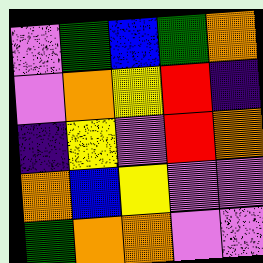[["violet", "green", "blue", "green", "orange"], ["violet", "orange", "yellow", "red", "indigo"], ["indigo", "yellow", "violet", "red", "orange"], ["orange", "blue", "yellow", "violet", "violet"], ["green", "orange", "orange", "violet", "violet"]]